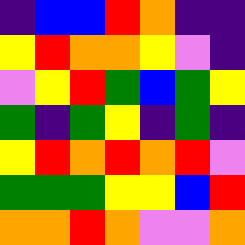[["indigo", "blue", "blue", "red", "orange", "indigo", "indigo"], ["yellow", "red", "orange", "orange", "yellow", "violet", "indigo"], ["violet", "yellow", "red", "green", "blue", "green", "yellow"], ["green", "indigo", "green", "yellow", "indigo", "green", "indigo"], ["yellow", "red", "orange", "red", "orange", "red", "violet"], ["green", "green", "green", "yellow", "yellow", "blue", "red"], ["orange", "orange", "red", "orange", "violet", "violet", "orange"]]